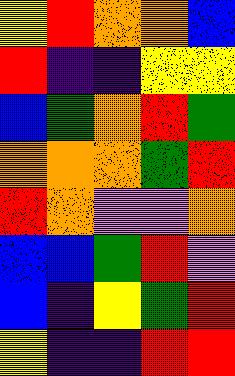[["yellow", "red", "orange", "orange", "blue"], ["red", "indigo", "indigo", "yellow", "yellow"], ["blue", "green", "orange", "red", "green"], ["orange", "orange", "orange", "green", "red"], ["red", "orange", "violet", "violet", "orange"], ["blue", "blue", "green", "red", "violet"], ["blue", "indigo", "yellow", "green", "red"], ["yellow", "indigo", "indigo", "red", "red"]]